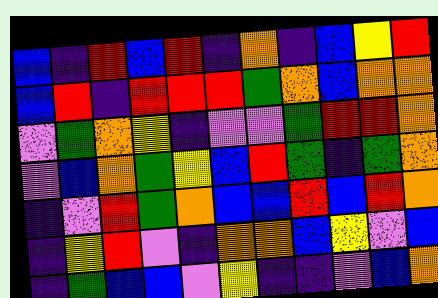[["blue", "indigo", "red", "blue", "red", "indigo", "orange", "indigo", "blue", "yellow", "red"], ["blue", "red", "indigo", "red", "red", "red", "green", "orange", "blue", "orange", "orange"], ["violet", "green", "orange", "yellow", "indigo", "violet", "violet", "green", "red", "red", "orange"], ["violet", "blue", "orange", "green", "yellow", "blue", "red", "green", "indigo", "green", "orange"], ["indigo", "violet", "red", "green", "orange", "blue", "blue", "red", "blue", "red", "orange"], ["indigo", "yellow", "red", "violet", "indigo", "orange", "orange", "blue", "yellow", "violet", "blue"], ["indigo", "green", "blue", "blue", "violet", "yellow", "indigo", "indigo", "violet", "blue", "orange"]]